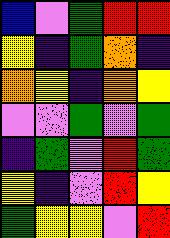[["blue", "violet", "green", "red", "red"], ["yellow", "indigo", "green", "orange", "indigo"], ["orange", "yellow", "indigo", "orange", "yellow"], ["violet", "violet", "green", "violet", "green"], ["indigo", "green", "violet", "red", "green"], ["yellow", "indigo", "violet", "red", "yellow"], ["green", "yellow", "yellow", "violet", "red"]]